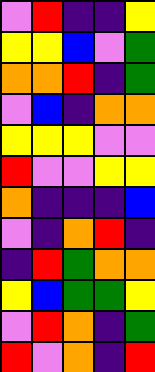[["violet", "red", "indigo", "indigo", "yellow"], ["yellow", "yellow", "blue", "violet", "green"], ["orange", "orange", "red", "indigo", "green"], ["violet", "blue", "indigo", "orange", "orange"], ["yellow", "yellow", "yellow", "violet", "violet"], ["red", "violet", "violet", "yellow", "yellow"], ["orange", "indigo", "indigo", "indigo", "blue"], ["violet", "indigo", "orange", "red", "indigo"], ["indigo", "red", "green", "orange", "orange"], ["yellow", "blue", "green", "green", "yellow"], ["violet", "red", "orange", "indigo", "green"], ["red", "violet", "orange", "indigo", "red"]]